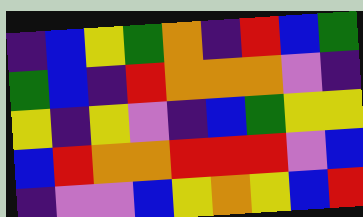[["indigo", "blue", "yellow", "green", "orange", "indigo", "red", "blue", "green"], ["green", "blue", "indigo", "red", "orange", "orange", "orange", "violet", "indigo"], ["yellow", "indigo", "yellow", "violet", "indigo", "blue", "green", "yellow", "yellow"], ["blue", "red", "orange", "orange", "red", "red", "red", "violet", "blue"], ["indigo", "violet", "violet", "blue", "yellow", "orange", "yellow", "blue", "red"]]